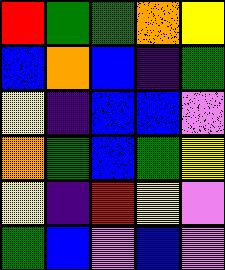[["red", "green", "green", "orange", "yellow"], ["blue", "orange", "blue", "indigo", "green"], ["yellow", "indigo", "blue", "blue", "violet"], ["orange", "green", "blue", "green", "yellow"], ["yellow", "indigo", "red", "yellow", "violet"], ["green", "blue", "violet", "blue", "violet"]]